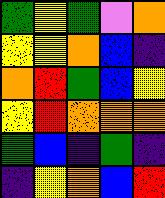[["green", "yellow", "green", "violet", "orange"], ["yellow", "yellow", "orange", "blue", "indigo"], ["orange", "red", "green", "blue", "yellow"], ["yellow", "red", "orange", "orange", "orange"], ["green", "blue", "indigo", "green", "indigo"], ["indigo", "yellow", "orange", "blue", "red"]]